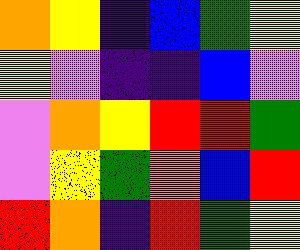[["orange", "yellow", "indigo", "blue", "green", "yellow"], ["yellow", "violet", "indigo", "indigo", "blue", "violet"], ["violet", "orange", "yellow", "red", "red", "green"], ["violet", "yellow", "green", "orange", "blue", "red"], ["red", "orange", "indigo", "red", "green", "yellow"]]